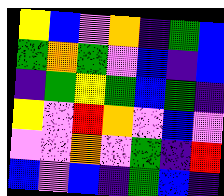[["yellow", "blue", "violet", "orange", "indigo", "green", "blue"], ["green", "orange", "green", "violet", "blue", "indigo", "blue"], ["indigo", "green", "yellow", "green", "blue", "green", "indigo"], ["yellow", "violet", "red", "orange", "violet", "blue", "violet"], ["violet", "violet", "orange", "violet", "green", "indigo", "red"], ["blue", "violet", "blue", "indigo", "green", "blue", "indigo"]]